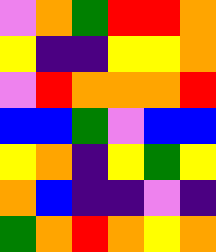[["violet", "orange", "green", "red", "red", "orange"], ["yellow", "indigo", "indigo", "yellow", "yellow", "orange"], ["violet", "red", "orange", "orange", "orange", "red"], ["blue", "blue", "green", "violet", "blue", "blue"], ["yellow", "orange", "indigo", "yellow", "green", "yellow"], ["orange", "blue", "indigo", "indigo", "violet", "indigo"], ["green", "orange", "red", "orange", "yellow", "orange"]]